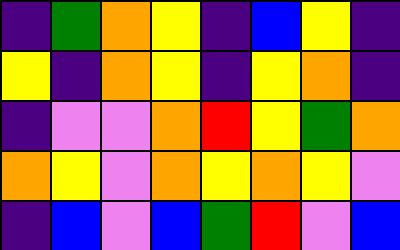[["indigo", "green", "orange", "yellow", "indigo", "blue", "yellow", "indigo"], ["yellow", "indigo", "orange", "yellow", "indigo", "yellow", "orange", "indigo"], ["indigo", "violet", "violet", "orange", "red", "yellow", "green", "orange"], ["orange", "yellow", "violet", "orange", "yellow", "orange", "yellow", "violet"], ["indigo", "blue", "violet", "blue", "green", "red", "violet", "blue"]]